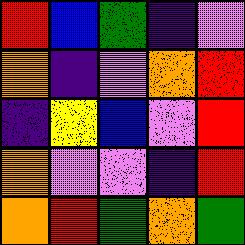[["red", "blue", "green", "indigo", "violet"], ["orange", "indigo", "violet", "orange", "red"], ["indigo", "yellow", "blue", "violet", "red"], ["orange", "violet", "violet", "indigo", "red"], ["orange", "red", "green", "orange", "green"]]